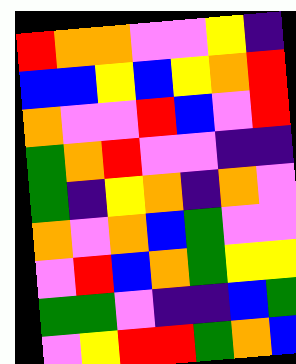[["red", "orange", "orange", "violet", "violet", "yellow", "indigo"], ["blue", "blue", "yellow", "blue", "yellow", "orange", "red"], ["orange", "violet", "violet", "red", "blue", "violet", "red"], ["green", "orange", "red", "violet", "violet", "indigo", "indigo"], ["green", "indigo", "yellow", "orange", "indigo", "orange", "violet"], ["orange", "violet", "orange", "blue", "green", "violet", "violet"], ["violet", "red", "blue", "orange", "green", "yellow", "yellow"], ["green", "green", "violet", "indigo", "indigo", "blue", "green"], ["violet", "yellow", "red", "red", "green", "orange", "blue"]]